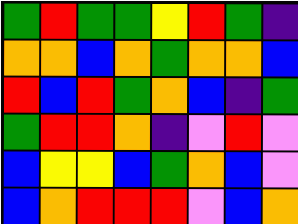[["green", "red", "green", "green", "yellow", "red", "green", "indigo"], ["orange", "orange", "blue", "orange", "green", "orange", "orange", "blue"], ["red", "blue", "red", "green", "orange", "blue", "indigo", "green"], ["green", "red", "red", "orange", "indigo", "violet", "red", "violet"], ["blue", "yellow", "yellow", "blue", "green", "orange", "blue", "violet"], ["blue", "orange", "red", "red", "red", "violet", "blue", "orange"]]